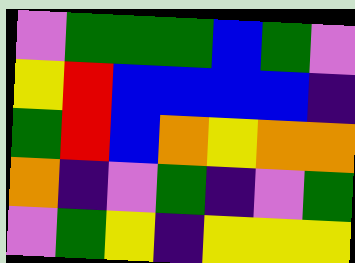[["violet", "green", "green", "green", "blue", "green", "violet"], ["yellow", "red", "blue", "blue", "blue", "blue", "indigo"], ["green", "red", "blue", "orange", "yellow", "orange", "orange"], ["orange", "indigo", "violet", "green", "indigo", "violet", "green"], ["violet", "green", "yellow", "indigo", "yellow", "yellow", "yellow"]]